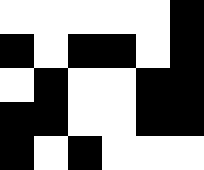[["white", "white", "white", "white", "white", "black"], ["black", "white", "black", "black", "white", "black"], ["white", "black", "white", "white", "black", "black"], ["black", "black", "white", "white", "black", "black"], ["black", "white", "black", "white", "white", "white"]]